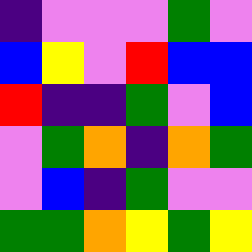[["indigo", "violet", "violet", "violet", "green", "violet"], ["blue", "yellow", "violet", "red", "blue", "blue"], ["red", "indigo", "indigo", "green", "violet", "blue"], ["violet", "green", "orange", "indigo", "orange", "green"], ["violet", "blue", "indigo", "green", "violet", "violet"], ["green", "green", "orange", "yellow", "green", "yellow"]]